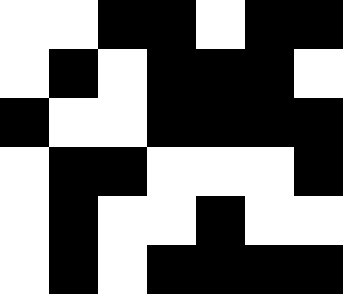[["white", "white", "black", "black", "white", "black", "black"], ["white", "black", "white", "black", "black", "black", "white"], ["black", "white", "white", "black", "black", "black", "black"], ["white", "black", "black", "white", "white", "white", "black"], ["white", "black", "white", "white", "black", "white", "white"], ["white", "black", "white", "black", "black", "black", "black"]]